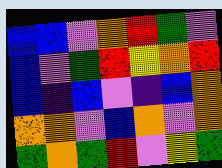[["blue", "blue", "violet", "orange", "red", "green", "violet"], ["blue", "violet", "green", "red", "yellow", "orange", "red"], ["blue", "indigo", "blue", "violet", "indigo", "blue", "orange"], ["orange", "orange", "violet", "blue", "orange", "violet", "orange"], ["green", "orange", "green", "red", "violet", "yellow", "green"]]